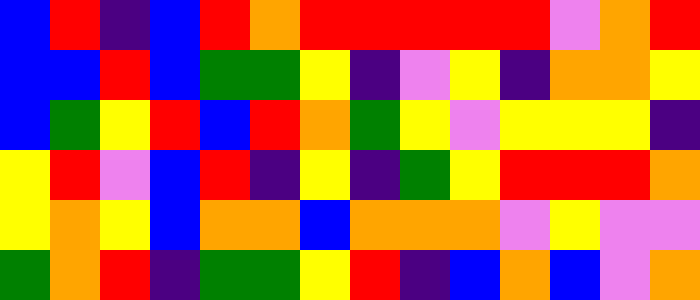[["blue", "red", "indigo", "blue", "red", "orange", "red", "red", "red", "red", "red", "violet", "orange", "red"], ["blue", "blue", "red", "blue", "green", "green", "yellow", "indigo", "violet", "yellow", "indigo", "orange", "orange", "yellow"], ["blue", "green", "yellow", "red", "blue", "red", "orange", "green", "yellow", "violet", "yellow", "yellow", "yellow", "indigo"], ["yellow", "red", "violet", "blue", "red", "indigo", "yellow", "indigo", "green", "yellow", "red", "red", "red", "orange"], ["yellow", "orange", "yellow", "blue", "orange", "orange", "blue", "orange", "orange", "orange", "violet", "yellow", "violet", "violet"], ["green", "orange", "red", "indigo", "green", "green", "yellow", "red", "indigo", "blue", "orange", "blue", "violet", "orange"]]